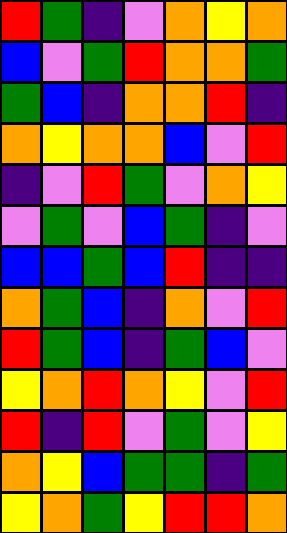[["red", "green", "indigo", "violet", "orange", "yellow", "orange"], ["blue", "violet", "green", "red", "orange", "orange", "green"], ["green", "blue", "indigo", "orange", "orange", "red", "indigo"], ["orange", "yellow", "orange", "orange", "blue", "violet", "red"], ["indigo", "violet", "red", "green", "violet", "orange", "yellow"], ["violet", "green", "violet", "blue", "green", "indigo", "violet"], ["blue", "blue", "green", "blue", "red", "indigo", "indigo"], ["orange", "green", "blue", "indigo", "orange", "violet", "red"], ["red", "green", "blue", "indigo", "green", "blue", "violet"], ["yellow", "orange", "red", "orange", "yellow", "violet", "red"], ["red", "indigo", "red", "violet", "green", "violet", "yellow"], ["orange", "yellow", "blue", "green", "green", "indigo", "green"], ["yellow", "orange", "green", "yellow", "red", "red", "orange"]]